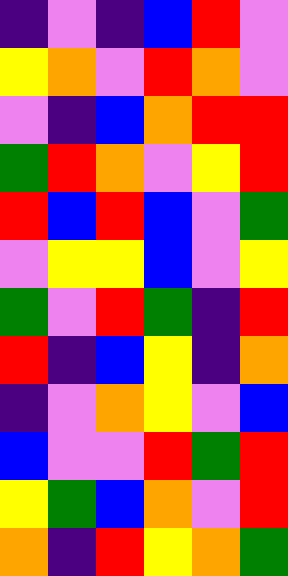[["indigo", "violet", "indigo", "blue", "red", "violet"], ["yellow", "orange", "violet", "red", "orange", "violet"], ["violet", "indigo", "blue", "orange", "red", "red"], ["green", "red", "orange", "violet", "yellow", "red"], ["red", "blue", "red", "blue", "violet", "green"], ["violet", "yellow", "yellow", "blue", "violet", "yellow"], ["green", "violet", "red", "green", "indigo", "red"], ["red", "indigo", "blue", "yellow", "indigo", "orange"], ["indigo", "violet", "orange", "yellow", "violet", "blue"], ["blue", "violet", "violet", "red", "green", "red"], ["yellow", "green", "blue", "orange", "violet", "red"], ["orange", "indigo", "red", "yellow", "orange", "green"]]